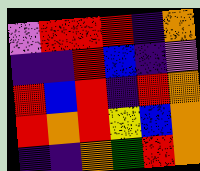[["violet", "red", "red", "red", "indigo", "orange"], ["indigo", "indigo", "red", "blue", "indigo", "violet"], ["red", "blue", "red", "indigo", "red", "orange"], ["red", "orange", "red", "yellow", "blue", "orange"], ["indigo", "indigo", "orange", "green", "red", "orange"]]